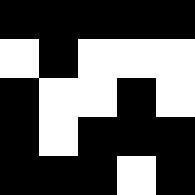[["black", "black", "black", "black", "black"], ["white", "black", "white", "white", "white"], ["black", "white", "white", "black", "white"], ["black", "white", "black", "black", "black"], ["black", "black", "black", "white", "black"]]